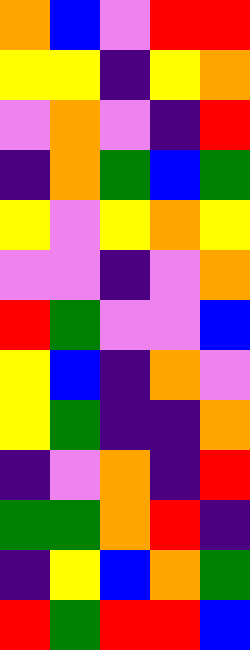[["orange", "blue", "violet", "red", "red"], ["yellow", "yellow", "indigo", "yellow", "orange"], ["violet", "orange", "violet", "indigo", "red"], ["indigo", "orange", "green", "blue", "green"], ["yellow", "violet", "yellow", "orange", "yellow"], ["violet", "violet", "indigo", "violet", "orange"], ["red", "green", "violet", "violet", "blue"], ["yellow", "blue", "indigo", "orange", "violet"], ["yellow", "green", "indigo", "indigo", "orange"], ["indigo", "violet", "orange", "indigo", "red"], ["green", "green", "orange", "red", "indigo"], ["indigo", "yellow", "blue", "orange", "green"], ["red", "green", "red", "red", "blue"]]